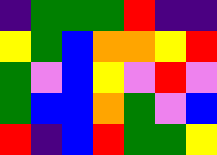[["indigo", "green", "green", "green", "red", "indigo", "indigo"], ["yellow", "green", "blue", "orange", "orange", "yellow", "red"], ["green", "violet", "blue", "yellow", "violet", "red", "violet"], ["green", "blue", "blue", "orange", "green", "violet", "blue"], ["red", "indigo", "blue", "red", "green", "green", "yellow"]]